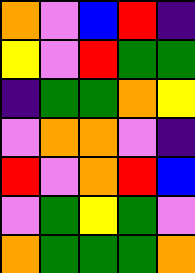[["orange", "violet", "blue", "red", "indigo"], ["yellow", "violet", "red", "green", "green"], ["indigo", "green", "green", "orange", "yellow"], ["violet", "orange", "orange", "violet", "indigo"], ["red", "violet", "orange", "red", "blue"], ["violet", "green", "yellow", "green", "violet"], ["orange", "green", "green", "green", "orange"]]